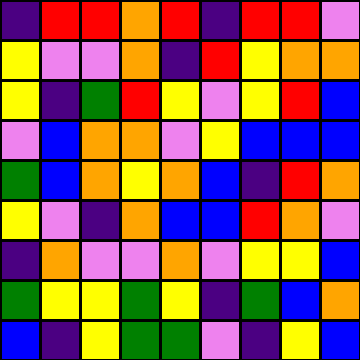[["indigo", "red", "red", "orange", "red", "indigo", "red", "red", "violet"], ["yellow", "violet", "violet", "orange", "indigo", "red", "yellow", "orange", "orange"], ["yellow", "indigo", "green", "red", "yellow", "violet", "yellow", "red", "blue"], ["violet", "blue", "orange", "orange", "violet", "yellow", "blue", "blue", "blue"], ["green", "blue", "orange", "yellow", "orange", "blue", "indigo", "red", "orange"], ["yellow", "violet", "indigo", "orange", "blue", "blue", "red", "orange", "violet"], ["indigo", "orange", "violet", "violet", "orange", "violet", "yellow", "yellow", "blue"], ["green", "yellow", "yellow", "green", "yellow", "indigo", "green", "blue", "orange"], ["blue", "indigo", "yellow", "green", "green", "violet", "indigo", "yellow", "blue"]]